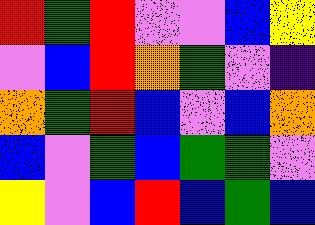[["red", "green", "red", "violet", "violet", "blue", "yellow"], ["violet", "blue", "red", "orange", "green", "violet", "indigo"], ["orange", "green", "red", "blue", "violet", "blue", "orange"], ["blue", "violet", "green", "blue", "green", "green", "violet"], ["yellow", "violet", "blue", "red", "blue", "green", "blue"]]